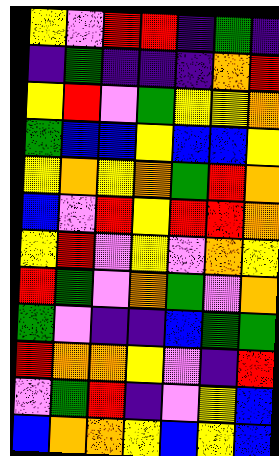[["yellow", "violet", "red", "red", "indigo", "green", "indigo"], ["indigo", "green", "indigo", "indigo", "indigo", "orange", "red"], ["yellow", "red", "violet", "green", "yellow", "yellow", "orange"], ["green", "blue", "blue", "yellow", "blue", "blue", "yellow"], ["yellow", "orange", "yellow", "orange", "green", "red", "orange"], ["blue", "violet", "red", "yellow", "red", "red", "orange"], ["yellow", "red", "violet", "yellow", "violet", "orange", "yellow"], ["red", "green", "violet", "orange", "green", "violet", "orange"], ["green", "violet", "indigo", "indigo", "blue", "green", "green"], ["red", "orange", "orange", "yellow", "violet", "indigo", "red"], ["violet", "green", "red", "indigo", "violet", "yellow", "blue"], ["blue", "orange", "orange", "yellow", "blue", "yellow", "blue"]]